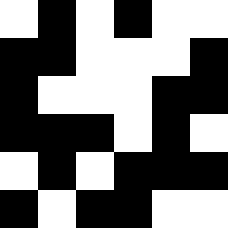[["white", "black", "white", "black", "white", "white"], ["black", "black", "white", "white", "white", "black"], ["black", "white", "white", "white", "black", "black"], ["black", "black", "black", "white", "black", "white"], ["white", "black", "white", "black", "black", "black"], ["black", "white", "black", "black", "white", "white"]]